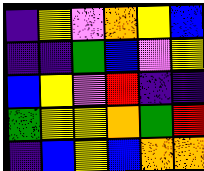[["indigo", "yellow", "violet", "orange", "yellow", "blue"], ["indigo", "indigo", "green", "blue", "violet", "yellow"], ["blue", "yellow", "violet", "red", "indigo", "indigo"], ["green", "yellow", "yellow", "orange", "green", "red"], ["indigo", "blue", "yellow", "blue", "orange", "orange"]]